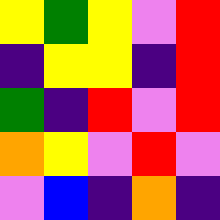[["yellow", "green", "yellow", "violet", "red"], ["indigo", "yellow", "yellow", "indigo", "red"], ["green", "indigo", "red", "violet", "red"], ["orange", "yellow", "violet", "red", "violet"], ["violet", "blue", "indigo", "orange", "indigo"]]